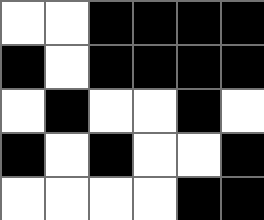[["white", "white", "black", "black", "black", "black"], ["black", "white", "black", "black", "black", "black"], ["white", "black", "white", "white", "black", "white"], ["black", "white", "black", "white", "white", "black"], ["white", "white", "white", "white", "black", "black"]]